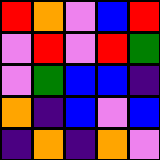[["red", "orange", "violet", "blue", "red"], ["violet", "red", "violet", "red", "green"], ["violet", "green", "blue", "blue", "indigo"], ["orange", "indigo", "blue", "violet", "blue"], ["indigo", "orange", "indigo", "orange", "violet"]]